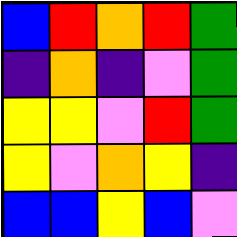[["blue", "red", "orange", "red", "green"], ["indigo", "orange", "indigo", "violet", "green"], ["yellow", "yellow", "violet", "red", "green"], ["yellow", "violet", "orange", "yellow", "indigo"], ["blue", "blue", "yellow", "blue", "violet"]]